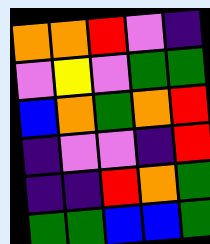[["orange", "orange", "red", "violet", "indigo"], ["violet", "yellow", "violet", "green", "green"], ["blue", "orange", "green", "orange", "red"], ["indigo", "violet", "violet", "indigo", "red"], ["indigo", "indigo", "red", "orange", "green"], ["green", "green", "blue", "blue", "green"]]